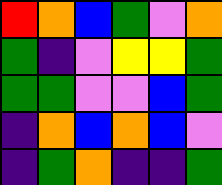[["red", "orange", "blue", "green", "violet", "orange"], ["green", "indigo", "violet", "yellow", "yellow", "green"], ["green", "green", "violet", "violet", "blue", "green"], ["indigo", "orange", "blue", "orange", "blue", "violet"], ["indigo", "green", "orange", "indigo", "indigo", "green"]]